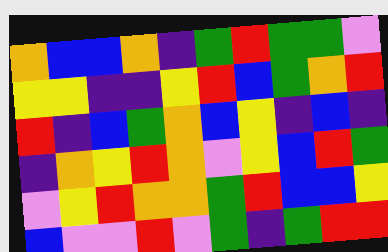[["orange", "blue", "blue", "orange", "indigo", "green", "red", "green", "green", "violet"], ["yellow", "yellow", "indigo", "indigo", "yellow", "red", "blue", "green", "orange", "red"], ["red", "indigo", "blue", "green", "orange", "blue", "yellow", "indigo", "blue", "indigo"], ["indigo", "orange", "yellow", "red", "orange", "violet", "yellow", "blue", "red", "green"], ["violet", "yellow", "red", "orange", "orange", "green", "red", "blue", "blue", "yellow"], ["blue", "violet", "violet", "red", "violet", "green", "indigo", "green", "red", "red"]]